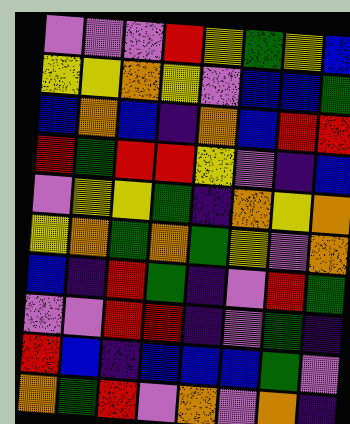[["violet", "violet", "violet", "red", "yellow", "green", "yellow", "blue"], ["yellow", "yellow", "orange", "yellow", "violet", "blue", "blue", "green"], ["blue", "orange", "blue", "indigo", "orange", "blue", "red", "red"], ["red", "green", "red", "red", "yellow", "violet", "indigo", "blue"], ["violet", "yellow", "yellow", "green", "indigo", "orange", "yellow", "orange"], ["yellow", "orange", "green", "orange", "green", "yellow", "violet", "orange"], ["blue", "indigo", "red", "green", "indigo", "violet", "red", "green"], ["violet", "violet", "red", "red", "indigo", "violet", "green", "indigo"], ["red", "blue", "indigo", "blue", "blue", "blue", "green", "violet"], ["orange", "green", "red", "violet", "orange", "violet", "orange", "indigo"]]